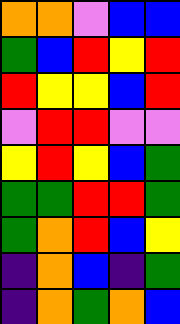[["orange", "orange", "violet", "blue", "blue"], ["green", "blue", "red", "yellow", "red"], ["red", "yellow", "yellow", "blue", "red"], ["violet", "red", "red", "violet", "violet"], ["yellow", "red", "yellow", "blue", "green"], ["green", "green", "red", "red", "green"], ["green", "orange", "red", "blue", "yellow"], ["indigo", "orange", "blue", "indigo", "green"], ["indigo", "orange", "green", "orange", "blue"]]